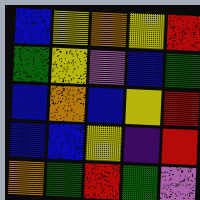[["blue", "yellow", "orange", "yellow", "red"], ["green", "yellow", "violet", "blue", "green"], ["blue", "orange", "blue", "yellow", "red"], ["blue", "blue", "yellow", "indigo", "red"], ["orange", "green", "red", "green", "violet"]]